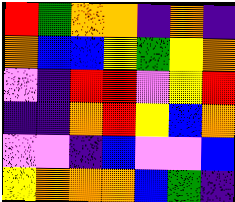[["red", "green", "orange", "orange", "indigo", "orange", "indigo"], ["orange", "blue", "blue", "yellow", "green", "yellow", "orange"], ["violet", "indigo", "red", "red", "violet", "yellow", "red"], ["indigo", "indigo", "orange", "red", "yellow", "blue", "orange"], ["violet", "violet", "indigo", "blue", "violet", "violet", "blue"], ["yellow", "orange", "orange", "orange", "blue", "green", "indigo"]]